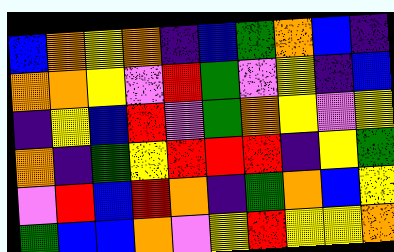[["blue", "orange", "yellow", "orange", "indigo", "blue", "green", "orange", "blue", "indigo"], ["orange", "orange", "yellow", "violet", "red", "green", "violet", "yellow", "indigo", "blue"], ["indigo", "yellow", "blue", "red", "violet", "green", "orange", "yellow", "violet", "yellow"], ["orange", "indigo", "green", "yellow", "red", "red", "red", "indigo", "yellow", "green"], ["violet", "red", "blue", "red", "orange", "indigo", "green", "orange", "blue", "yellow"], ["green", "blue", "blue", "orange", "violet", "yellow", "red", "yellow", "yellow", "orange"]]